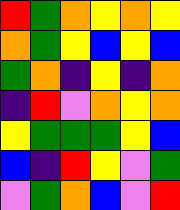[["red", "green", "orange", "yellow", "orange", "yellow"], ["orange", "green", "yellow", "blue", "yellow", "blue"], ["green", "orange", "indigo", "yellow", "indigo", "orange"], ["indigo", "red", "violet", "orange", "yellow", "orange"], ["yellow", "green", "green", "green", "yellow", "blue"], ["blue", "indigo", "red", "yellow", "violet", "green"], ["violet", "green", "orange", "blue", "violet", "red"]]